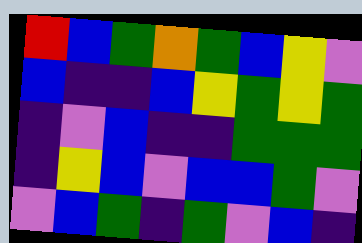[["red", "blue", "green", "orange", "green", "blue", "yellow", "violet"], ["blue", "indigo", "indigo", "blue", "yellow", "green", "yellow", "green"], ["indigo", "violet", "blue", "indigo", "indigo", "green", "green", "green"], ["indigo", "yellow", "blue", "violet", "blue", "blue", "green", "violet"], ["violet", "blue", "green", "indigo", "green", "violet", "blue", "indigo"]]